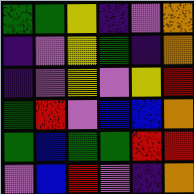[["green", "green", "yellow", "indigo", "violet", "orange"], ["indigo", "violet", "yellow", "green", "indigo", "orange"], ["indigo", "violet", "yellow", "violet", "yellow", "red"], ["green", "red", "violet", "blue", "blue", "orange"], ["green", "blue", "green", "green", "red", "red"], ["violet", "blue", "red", "violet", "indigo", "orange"]]